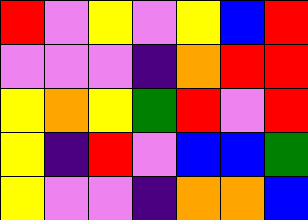[["red", "violet", "yellow", "violet", "yellow", "blue", "red"], ["violet", "violet", "violet", "indigo", "orange", "red", "red"], ["yellow", "orange", "yellow", "green", "red", "violet", "red"], ["yellow", "indigo", "red", "violet", "blue", "blue", "green"], ["yellow", "violet", "violet", "indigo", "orange", "orange", "blue"]]